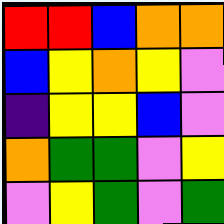[["red", "red", "blue", "orange", "orange"], ["blue", "yellow", "orange", "yellow", "violet"], ["indigo", "yellow", "yellow", "blue", "violet"], ["orange", "green", "green", "violet", "yellow"], ["violet", "yellow", "green", "violet", "green"]]